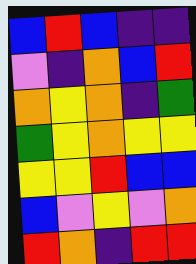[["blue", "red", "blue", "indigo", "indigo"], ["violet", "indigo", "orange", "blue", "red"], ["orange", "yellow", "orange", "indigo", "green"], ["green", "yellow", "orange", "yellow", "yellow"], ["yellow", "yellow", "red", "blue", "blue"], ["blue", "violet", "yellow", "violet", "orange"], ["red", "orange", "indigo", "red", "red"]]